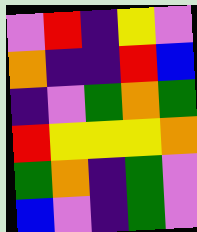[["violet", "red", "indigo", "yellow", "violet"], ["orange", "indigo", "indigo", "red", "blue"], ["indigo", "violet", "green", "orange", "green"], ["red", "yellow", "yellow", "yellow", "orange"], ["green", "orange", "indigo", "green", "violet"], ["blue", "violet", "indigo", "green", "violet"]]